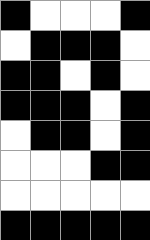[["black", "white", "white", "white", "black"], ["white", "black", "black", "black", "white"], ["black", "black", "white", "black", "white"], ["black", "black", "black", "white", "black"], ["white", "black", "black", "white", "black"], ["white", "white", "white", "black", "black"], ["white", "white", "white", "white", "white"], ["black", "black", "black", "black", "black"]]